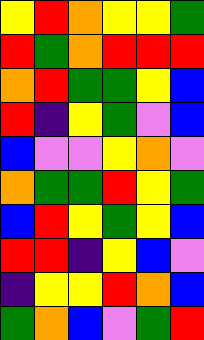[["yellow", "red", "orange", "yellow", "yellow", "green"], ["red", "green", "orange", "red", "red", "red"], ["orange", "red", "green", "green", "yellow", "blue"], ["red", "indigo", "yellow", "green", "violet", "blue"], ["blue", "violet", "violet", "yellow", "orange", "violet"], ["orange", "green", "green", "red", "yellow", "green"], ["blue", "red", "yellow", "green", "yellow", "blue"], ["red", "red", "indigo", "yellow", "blue", "violet"], ["indigo", "yellow", "yellow", "red", "orange", "blue"], ["green", "orange", "blue", "violet", "green", "red"]]